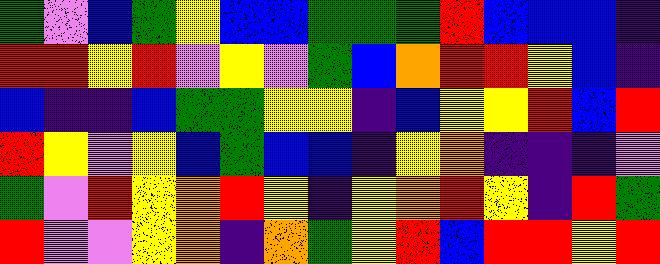[["green", "violet", "blue", "green", "yellow", "blue", "blue", "green", "green", "green", "red", "blue", "blue", "blue", "indigo"], ["red", "red", "yellow", "red", "violet", "yellow", "violet", "green", "blue", "orange", "red", "red", "yellow", "blue", "indigo"], ["blue", "indigo", "indigo", "blue", "green", "green", "yellow", "yellow", "indigo", "blue", "yellow", "yellow", "red", "blue", "red"], ["red", "yellow", "violet", "yellow", "blue", "green", "blue", "blue", "indigo", "yellow", "orange", "indigo", "indigo", "indigo", "violet"], ["green", "violet", "red", "yellow", "orange", "red", "yellow", "indigo", "yellow", "orange", "red", "yellow", "indigo", "red", "green"], ["red", "violet", "violet", "yellow", "orange", "indigo", "orange", "green", "yellow", "red", "blue", "red", "red", "yellow", "red"]]